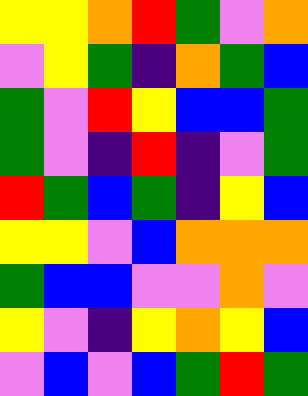[["yellow", "yellow", "orange", "red", "green", "violet", "orange"], ["violet", "yellow", "green", "indigo", "orange", "green", "blue"], ["green", "violet", "red", "yellow", "blue", "blue", "green"], ["green", "violet", "indigo", "red", "indigo", "violet", "green"], ["red", "green", "blue", "green", "indigo", "yellow", "blue"], ["yellow", "yellow", "violet", "blue", "orange", "orange", "orange"], ["green", "blue", "blue", "violet", "violet", "orange", "violet"], ["yellow", "violet", "indigo", "yellow", "orange", "yellow", "blue"], ["violet", "blue", "violet", "blue", "green", "red", "green"]]